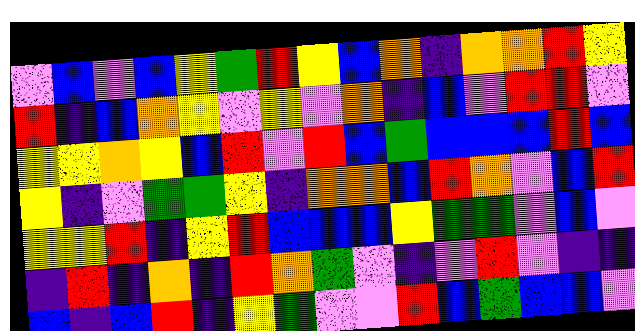[["violet", "blue", "violet", "blue", "yellow", "green", "red", "yellow", "blue", "orange", "indigo", "orange", "orange", "red", "yellow"], ["red", "indigo", "blue", "orange", "yellow", "violet", "yellow", "violet", "orange", "indigo", "blue", "violet", "red", "red", "violet"], ["yellow", "yellow", "orange", "yellow", "blue", "red", "violet", "red", "blue", "green", "blue", "blue", "blue", "red", "blue"], ["yellow", "indigo", "violet", "green", "green", "yellow", "indigo", "orange", "orange", "blue", "red", "orange", "violet", "blue", "red"], ["yellow", "yellow", "red", "indigo", "yellow", "red", "blue", "blue", "blue", "yellow", "green", "green", "violet", "blue", "violet"], ["indigo", "red", "indigo", "orange", "indigo", "red", "orange", "green", "violet", "indigo", "violet", "red", "violet", "indigo", "indigo"], ["blue", "indigo", "blue", "red", "indigo", "yellow", "green", "violet", "violet", "red", "blue", "green", "blue", "blue", "violet"]]